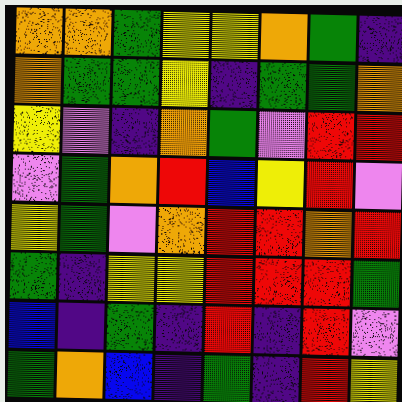[["orange", "orange", "green", "yellow", "yellow", "orange", "green", "indigo"], ["orange", "green", "green", "yellow", "indigo", "green", "green", "orange"], ["yellow", "violet", "indigo", "orange", "green", "violet", "red", "red"], ["violet", "green", "orange", "red", "blue", "yellow", "red", "violet"], ["yellow", "green", "violet", "orange", "red", "red", "orange", "red"], ["green", "indigo", "yellow", "yellow", "red", "red", "red", "green"], ["blue", "indigo", "green", "indigo", "red", "indigo", "red", "violet"], ["green", "orange", "blue", "indigo", "green", "indigo", "red", "yellow"]]